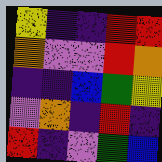[["yellow", "indigo", "indigo", "red", "red"], ["orange", "violet", "violet", "red", "orange"], ["indigo", "indigo", "blue", "green", "yellow"], ["violet", "orange", "indigo", "red", "indigo"], ["red", "indigo", "violet", "green", "blue"]]